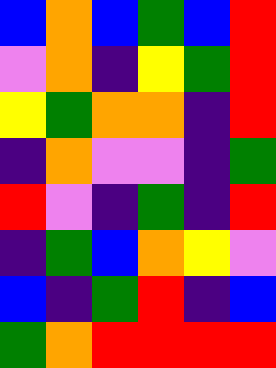[["blue", "orange", "blue", "green", "blue", "red"], ["violet", "orange", "indigo", "yellow", "green", "red"], ["yellow", "green", "orange", "orange", "indigo", "red"], ["indigo", "orange", "violet", "violet", "indigo", "green"], ["red", "violet", "indigo", "green", "indigo", "red"], ["indigo", "green", "blue", "orange", "yellow", "violet"], ["blue", "indigo", "green", "red", "indigo", "blue"], ["green", "orange", "red", "red", "red", "red"]]